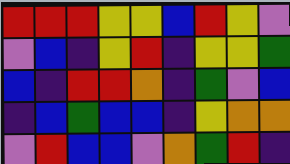[["red", "red", "red", "yellow", "yellow", "blue", "red", "yellow", "violet"], ["violet", "blue", "indigo", "yellow", "red", "indigo", "yellow", "yellow", "green"], ["blue", "indigo", "red", "red", "orange", "indigo", "green", "violet", "blue"], ["indigo", "blue", "green", "blue", "blue", "indigo", "yellow", "orange", "orange"], ["violet", "red", "blue", "blue", "violet", "orange", "green", "red", "indigo"]]